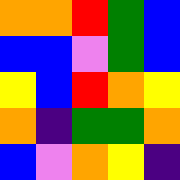[["orange", "orange", "red", "green", "blue"], ["blue", "blue", "violet", "green", "blue"], ["yellow", "blue", "red", "orange", "yellow"], ["orange", "indigo", "green", "green", "orange"], ["blue", "violet", "orange", "yellow", "indigo"]]